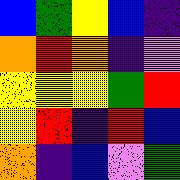[["blue", "green", "yellow", "blue", "indigo"], ["orange", "red", "orange", "indigo", "violet"], ["yellow", "yellow", "yellow", "green", "red"], ["yellow", "red", "indigo", "red", "blue"], ["orange", "indigo", "blue", "violet", "green"]]